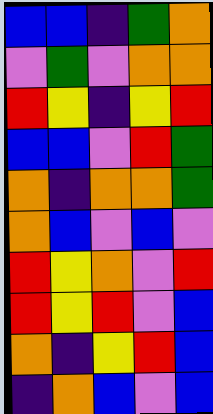[["blue", "blue", "indigo", "green", "orange"], ["violet", "green", "violet", "orange", "orange"], ["red", "yellow", "indigo", "yellow", "red"], ["blue", "blue", "violet", "red", "green"], ["orange", "indigo", "orange", "orange", "green"], ["orange", "blue", "violet", "blue", "violet"], ["red", "yellow", "orange", "violet", "red"], ["red", "yellow", "red", "violet", "blue"], ["orange", "indigo", "yellow", "red", "blue"], ["indigo", "orange", "blue", "violet", "blue"]]